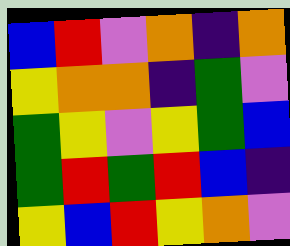[["blue", "red", "violet", "orange", "indigo", "orange"], ["yellow", "orange", "orange", "indigo", "green", "violet"], ["green", "yellow", "violet", "yellow", "green", "blue"], ["green", "red", "green", "red", "blue", "indigo"], ["yellow", "blue", "red", "yellow", "orange", "violet"]]